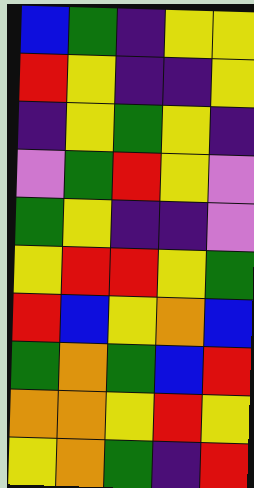[["blue", "green", "indigo", "yellow", "yellow"], ["red", "yellow", "indigo", "indigo", "yellow"], ["indigo", "yellow", "green", "yellow", "indigo"], ["violet", "green", "red", "yellow", "violet"], ["green", "yellow", "indigo", "indigo", "violet"], ["yellow", "red", "red", "yellow", "green"], ["red", "blue", "yellow", "orange", "blue"], ["green", "orange", "green", "blue", "red"], ["orange", "orange", "yellow", "red", "yellow"], ["yellow", "orange", "green", "indigo", "red"]]